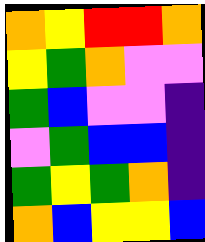[["orange", "yellow", "red", "red", "orange"], ["yellow", "green", "orange", "violet", "violet"], ["green", "blue", "violet", "violet", "indigo"], ["violet", "green", "blue", "blue", "indigo"], ["green", "yellow", "green", "orange", "indigo"], ["orange", "blue", "yellow", "yellow", "blue"]]